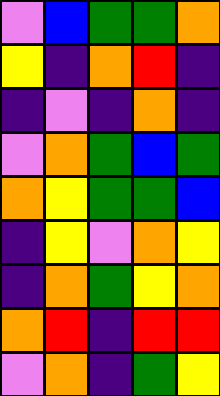[["violet", "blue", "green", "green", "orange"], ["yellow", "indigo", "orange", "red", "indigo"], ["indigo", "violet", "indigo", "orange", "indigo"], ["violet", "orange", "green", "blue", "green"], ["orange", "yellow", "green", "green", "blue"], ["indigo", "yellow", "violet", "orange", "yellow"], ["indigo", "orange", "green", "yellow", "orange"], ["orange", "red", "indigo", "red", "red"], ["violet", "orange", "indigo", "green", "yellow"]]